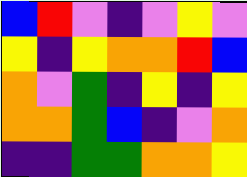[["blue", "red", "violet", "indigo", "violet", "yellow", "violet"], ["yellow", "indigo", "yellow", "orange", "orange", "red", "blue"], ["orange", "violet", "green", "indigo", "yellow", "indigo", "yellow"], ["orange", "orange", "green", "blue", "indigo", "violet", "orange"], ["indigo", "indigo", "green", "green", "orange", "orange", "yellow"]]